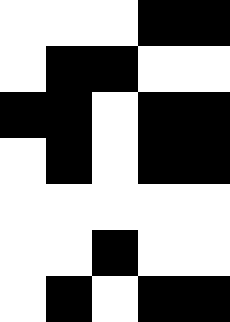[["white", "white", "white", "black", "black"], ["white", "black", "black", "white", "white"], ["black", "black", "white", "black", "black"], ["white", "black", "white", "black", "black"], ["white", "white", "white", "white", "white"], ["white", "white", "black", "white", "white"], ["white", "black", "white", "black", "black"]]